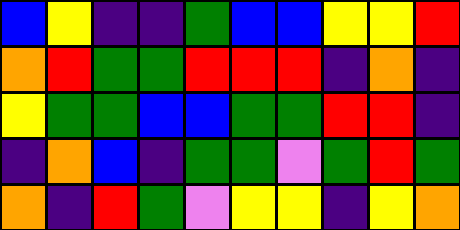[["blue", "yellow", "indigo", "indigo", "green", "blue", "blue", "yellow", "yellow", "red"], ["orange", "red", "green", "green", "red", "red", "red", "indigo", "orange", "indigo"], ["yellow", "green", "green", "blue", "blue", "green", "green", "red", "red", "indigo"], ["indigo", "orange", "blue", "indigo", "green", "green", "violet", "green", "red", "green"], ["orange", "indigo", "red", "green", "violet", "yellow", "yellow", "indigo", "yellow", "orange"]]